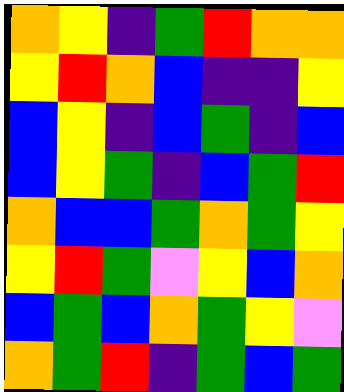[["orange", "yellow", "indigo", "green", "red", "orange", "orange"], ["yellow", "red", "orange", "blue", "indigo", "indigo", "yellow"], ["blue", "yellow", "indigo", "blue", "green", "indigo", "blue"], ["blue", "yellow", "green", "indigo", "blue", "green", "red"], ["orange", "blue", "blue", "green", "orange", "green", "yellow"], ["yellow", "red", "green", "violet", "yellow", "blue", "orange"], ["blue", "green", "blue", "orange", "green", "yellow", "violet"], ["orange", "green", "red", "indigo", "green", "blue", "green"]]